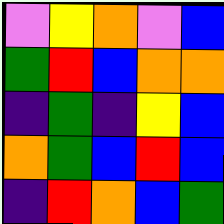[["violet", "yellow", "orange", "violet", "blue"], ["green", "red", "blue", "orange", "orange"], ["indigo", "green", "indigo", "yellow", "blue"], ["orange", "green", "blue", "red", "blue"], ["indigo", "red", "orange", "blue", "green"]]